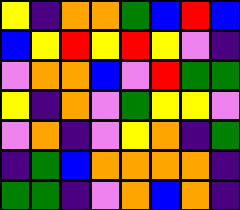[["yellow", "indigo", "orange", "orange", "green", "blue", "red", "blue"], ["blue", "yellow", "red", "yellow", "red", "yellow", "violet", "indigo"], ["violet", "orange", "orange", "blue", "violet", "red", "green", "green"], ["yellow", "indigo", "orange", "violet", "green", "yellow", "yellow", "violet"], ["violet", "orange", "indigo", "violet", "yellow", "orange", "indigo", "green"], ["indigo", "green", "blue", "orange", "orange", "orange", "orange", "indigo"], ["green", "green", "indigo", "violet", "orange", "blue", "orange", "indigo"]]